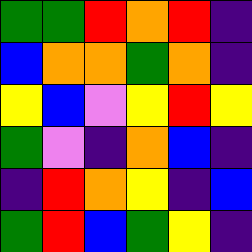[["green", "green", "red", "orange", "red", "indigo"], ["blue", "orange", "orange", "green", "orange", "indigo"], ["yellow", "blue", "violet", "yellow", "red", "yellow"], ["green", "violet", "indigo", "orange", "blue", "indigo"], ["indigo", "red", "orange", "yellow", "indigo", "blue"], ["green", "red", "blue", "green", "yellow", "indigo"]]